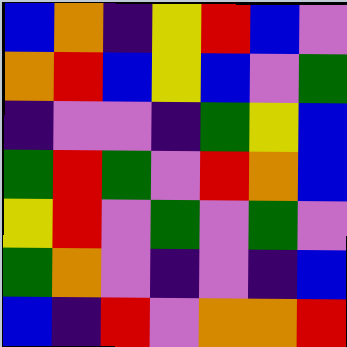[["blue", "orange", "indigo", "yellow", "red", "blue", "violet"], ["orange", "red", "blue", "yellow", "blue", "violet", "green"], ["indigo", "violet", "violet", "indigo", "green", "yellow", "blue"], ["green", "red", "green", "violet", "red", "orange", "blue"], ["yellow", "red", "violet", "green", "violet", "green", "violet"], ["green", "orange", "violet", "indigo", "violet", "indigo", "blue"], ["blue", "indigo", "red", "violet", "orange", "orange", "red"]]